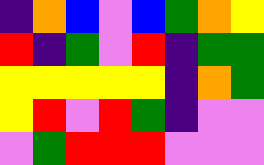[["indigo", "orange", "blue", "violet", "blue", "green", "orange", "yellow"], ["red", "indigo", "green", "violet", "red", "indigo", "green", "green"], ["yellow", "yellow", "yellow", "yellow", "yellow", "indigo", "orange", "green"], ["yellow", "red", "violet", "red", "green", "indigo", "violet", "violet"], ["violet", "green", "red", "red", "red", "violet", "violet", "violet"]]